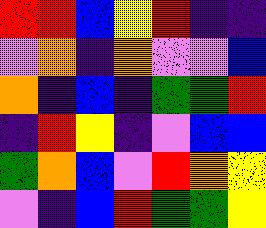[["red", "red", "blue", "yellow", "red", "indigo", "indigo"], ["violet", "orange", "indigo", "orange", "violet", "violet", "blue"], ["orange", "indigo", "blue", "indigo", "green", "green", "red"], ["indigo", "red", "yellow", "indigo", "violet", "blue", "blue"], ["green", "orange", "blue", "violet", "red", "orange", "yellow"], ["violet", "indigo", "blue", "red", "green", "green", "yellow"]]